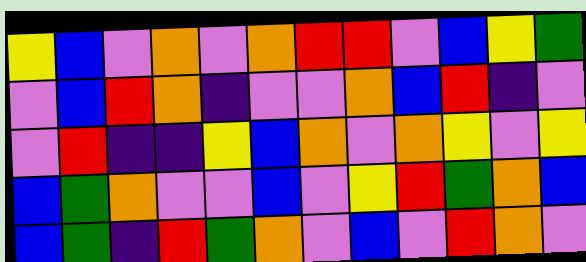[["yellow", "blue", "violet", "orange", "violet", "orange", "red", "red", "violet", "blue", "yellow", "green"], ["violet", "blue", "red", "orange", "indigo", "violet", "violet", "orange", "blue", "red", "indigo", "violet"], ["violet", "red", "indigo", "indigo", "yellow", "blue", "orange", "violet", "orange", "yellow", "violet", "yellow"], ["blue", "green", "orange", "violet", "violet", "blue", "violet", "yellow", "red", "green", "orange", "blue"], ["blue", "green", "indigo", "red", "green", "orange", "violet", "blue", "violet", "red", "orange", "violet"]]